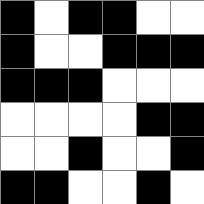[["black", "white", "black", "black", "white", "white"], ["black", "white", "white", "black", "black", "black"], ["black", "black", "black", "white", "white", "white"], ["white", "white", "white", "white", "black", "black"], ["white", "white", "black", "white", "white", "black"], ["black", "black", "white", "white", "black", "white"]]